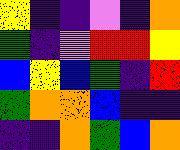[["yellow", "indigo", "indigo", "violet", "indigo", "orange"], ["green", "indigo", "violet", "red", "red", "yellow"], ["blue", "yellow", "blue", "green", "indigo", "red"], ["green", "orange", "orange", "blue", "indigo", "indigo"], ["indigo", "indigo", "orange", "green", "blue", "orange"]]